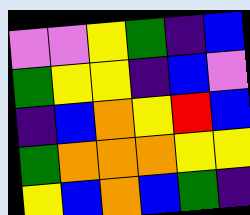[["violet", "violet", "yellow", "green", "indigo", "blue"], ["green", "yellow", "yellow", "indigo", "blue", "violet"], ["indigo", "blue", "orange", "yellow", "red", "blue"], ["green", "orange", "orange", "orange", "yellow", "yellow"], ["yellow", "blue", "orange", "blue", "green", "indigo"]]